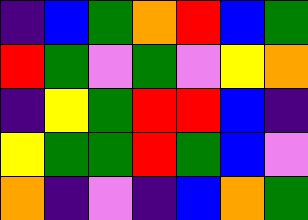[["indigo", "blue", "green", "orange", "red", "blue", "green"], ["red", "green", "violet", "green", "violet", "yellow", "orange"], ["indigo", "yellow", "green", "red", "red", "blue", "indigo"], ["yellow", "green", "green", "red", "green", "blue", "violet"], ["orange", "indigo", "violet", "indigo", "blue", "orange", "green"]]